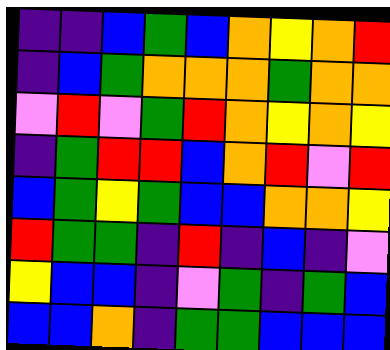[["indigo", "indigo", "blue", "green", "blue", "orange", "yellow", "orange", "red"], ["indigo", "blue", "green", "orange", "orange", "orange", "green", "orange", "orange"], ["violet", "red", "violet", "green", "red", "orange", "yellow", "orange", "yellow"], ["indigo", "green", "red", "red", "blue", "orange", "red", "violet", "red"], ["blue", "green", "yellow", "green", "blue", "blue", "orange", "orange", "yellow"], ["red", "green", "green", "indigo", "red", "indigo", "blue", "indigo", "violet"], ["yellow", "blue", "blue", "indigo", "violet", "green", "indigo", "green", "blue"], ["blue", "blue", "orange", "indigo", "green", "green", "blue", "blue", "blue"]]